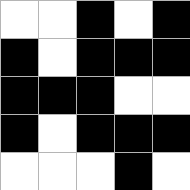[["white", "white", "black", "white", "black"], ["black", "white", "black", "black", "black"], ["black", "black", "black", "white", "white"], ["black", "white", "black", "black", "black"], ["white", "white", "white", "black", "white"]]